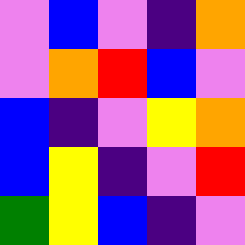[["violet", "blue", "violet", "indigo", "orange"], ["violet", "orange", "red", "blue", "violet"], ["blue", "indigo", "violet", "yellow", "orange"], ["blue", "yellow", "indigo", "violet", "red"], ["green", "yellow", "blue", "indigo", "violet"]]